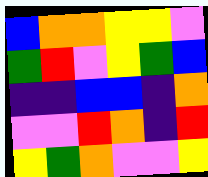[["blue", "orange", "orange", "yellow", "yellow", "violet"], ["green", "red", "violet", "yellow", "green", "blue"], ["indigo", "indigo", "blue", "blue", "indigo", "orange"], ["violet", "violet", "red", "orange", "indigo", "red"], ["yellow", "green", "orange", "violet", "violet", "yellow"]]